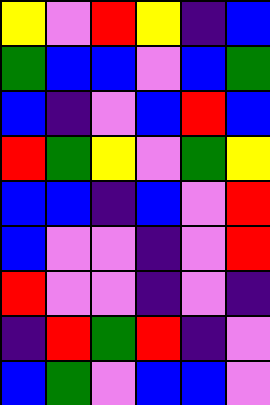[["yellow", "violet", "red", "yellow", "indigo", "blue"], ["green", "blue", "blue", "violet", "blue", "green"], ["blue", "indigo", "violet", "blue", "red", "blue"], ["red", "green", "yellow", "violet", "green", "yellow"], ["blue", "blue", "indigo", "blue", "violet", "red"], ["blue", "violet", "violet", "indigo", "violet", "red"], ["red", "violet", "violet", "indigo", "violet", "indigo"], ["indigo", "red", "green", "red", "indigo", "violet"], ["blue", "green", "violet", "blue", "blue", "violet"]]